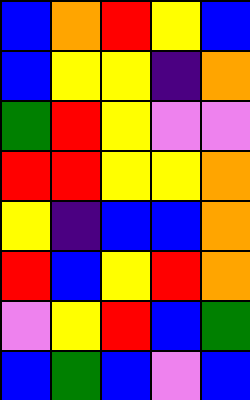[["blue", "orange", "red", "yellow", "blue"], ["blue", "yellow", "yellow", "indigo", "orange"], ["green", "red", "yellow", "violet", "violet"], ["red", "red", "yellow", "yellow", "orange"], ["yellow", "indigo", "blue", "blue", "orange"], ["red", "blue", "yellow", "red", "orange"], ["violet", "yellow", "red", "blue", "green"], ["blue", "green", "blue", "violet", "blue"]]